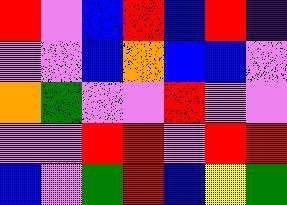[["red", "violet", "blue", "red", "blue", "red", "indigo"], ["violet", "violet", "blue", "orange", "blue", "blue", "violet"], ["orange", "green", "violet", "violet", "red", "violet", "violet"], ["violet", "violet", "red", "red", "violet", "red", "red"], ["blue", "violet", "green", "red", "blue", "yellow", "green"]]